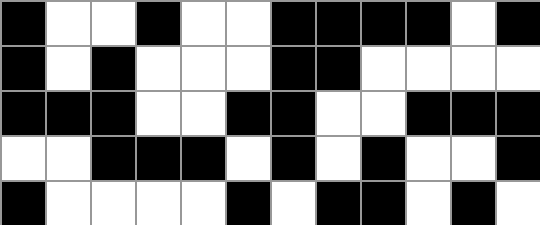[["black", "white", "white", "black", "white", "white", "black", "black", "black", "black", "white", "black"], ["black", "white", "black", "white", "white", "white", "black", "black", "white", "white", "white", "white"], ["black", "black", "black", "white", "white", "black", "black", "white", "white", "black", "black", "black"], ["white", "white", "black", "black", "black", "white", "black", "white", "black", "white", "white", "black"], ["black", "white", "white", "white", "white", "black", "white", "black", "black", "white", "black", "white"]]